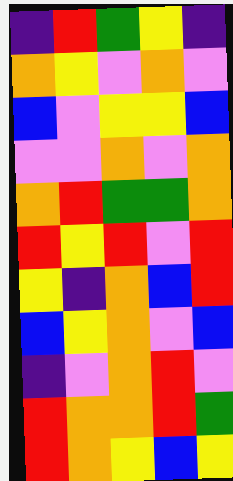[["indigo", "red", "green", "yellow", "indigo"], ["orange", "yellow", "violet", "orange", "violet"], ["blue", "violet", "yellow", "yellow", "blue"], ["violet", "violet", "orange", "violet", "orange"], ["orange", "red", "green", "green", "orange"], ["red", "yellow", "red", "violet", "red"], ["yellow", "indigo", "orange", "blue", "red"], ["blue", "yellow", "orange", "violet", "blue"], ["indigo", "violet", "orange", "red", "violet"], ["red", "orange", "orange", "red", "green"], ["red", "orange", "yellow", "blue", "yellow"]]